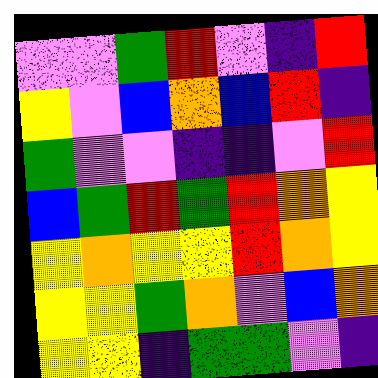[["violet", "violet", "green", "red", "violet", "indigo", "red"], ["yellow", "violet", "blue", "orange", "blue", "red", "indigo"], ["green", "violet", "violet", "indigo", "indigo", "violet", "red"], ["blue", "green", "red", "green", "red", "orange", "yellow"], ["yellow", "orange", "yellow", "yellow", "red", "orange", "yellow"], ["yellow", "yellow", "green", "orange", "violet", "blue", "orange"], ["yellow", "yellow", "indigo", "green", "green", "violet", "indigo"]]